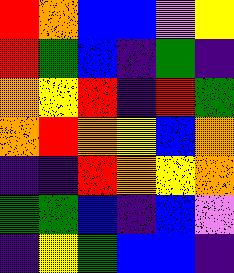[["red", "orange", "blue", "blue", "violet", "yellow"], ["red", "green", "blue", "indigo", "green", "indigo"], ["orange", "yellow", "red", "indigo", "red", "green"], ["orange", "red", "orange", "yellow", "blue", "orange"], ["indigo", "indigo", "red", "orange", "yellow", "orange"], ["green", "green", "blue", "indigo", "blue", "violet"], ["indigo", "yellow", "green", "blue", "blue", "indigo"]]